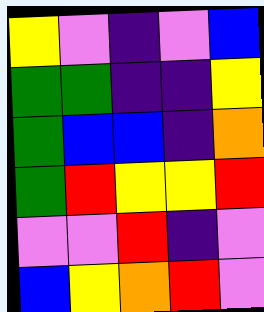[["yellow", "violet", "indigo", "violet", "blue"], ["green", "green", "indigo", "indigo", "yellow"], ["green", "blue", "blue", "indigo", "orange"], ["green", "red", "yellow", "yellow", "red"], ["violet", "violet", "red", "indigo", "violet"], ["blue", "yellow", "orange", "red", "violet"]]